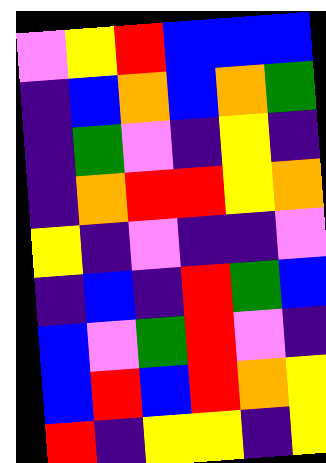[["violet", "yellow", "red", "blue", "blue", "blue"], ["indigo", "blue", "orange", "blue", "orange", "green"], ["indigo", "green", "violet", "indigo", "yellow", "indigo"], ["indigo", "orange", "red", "red", "yellow", "orange"], ["yellow", "indigo", "violet", "indigo", "indigo", "violet"], ["indigo", "blue", "indigo", "red", "green", "blue"], ["blue", "violet", "green", "red", "violet", "indigo"], ["blue", "red", "blue", "red", "orange", "yellow"], ["red", "indigo", "yellow", "yellow", "indigo", "yellow"]]